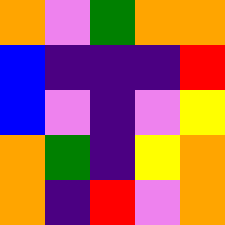[["orange", "violet", "green", "orange", "orange"], ["blue", "indigo", "indigo", "indigo", "red"], ["blue", "violet", "indigo", "violet", "yellow"], ["orange", "green", "indigo", "yellow", "orange"], ["orange", "indigo", "red", "violet", "orange"]]